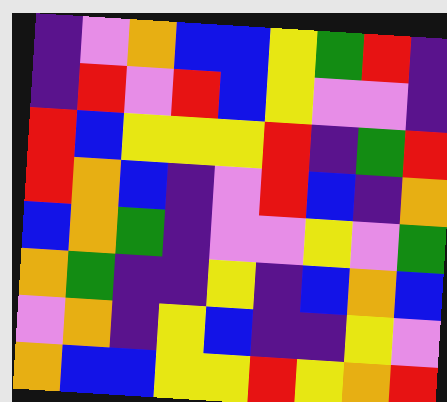[["indigo", "violet", "orange", "blue", "blue", "yellow", "green", "red", "indigo"], ["indigo", "red", "violet", "red", "blue", "yellow", "violet", "violet", "indigo"], ["red", "blue", "yellow", "yellow", "yellow", "red", "indigo", "green", "red"], ["red", "orange", "blue", "indigo", "violet", "red", "blue", "indigo", "orange"], ["blue", "orange", "green", "indigo", "violet", "violet", "yellow", "violet", "green"], ["orange", "green", "indigo", "indigo", "yellow", "indigo", "blue", "orange", "blue"], ["violet", "orange", "indigo", "yellow", "blue", "indigo", "indigo", "yellow", "violet"], ["orange", "blue", "blue", "yellow", "yellow", "red", "yellow", "orange", "red"]]